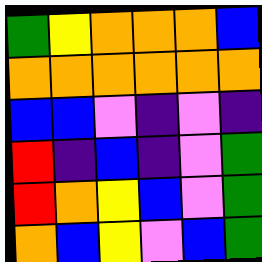[["green", "yellow", "orange", "orange", "orange", "blue"], ["orange", "orange", "orange", "orange", "orange", "orange"], ["blue", "blue", "violet", "indigo", "violet", "indigo"], ["red", "indigo", "blue", "indigo", "violet", "green"], ["red", "orange", "yellow", "blue", "violet", "green"], ["orange", "blue", "yellow", "violet", "blue", "green"]]